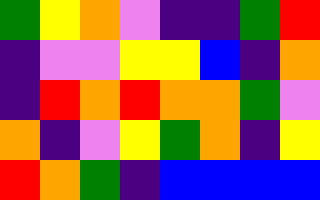[["green", "yellow", "orange", "violet", "indigo", "indigo", "green", "red"], ["indigo", "violet", "violet", "yellow", "yellow", "blue", "indigo", "orange"], ["indigo", "red", "orange", "red", "orange", "orange", "green", "violet"], ["orange", "indigo", "violet", "yellow", "green", "orange", "indigo", "yellow"], ["red", "orange", "green", "indigo", "blue", "blue", "blue", "blue"]]